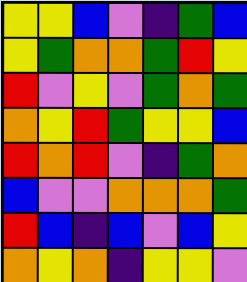[["yellow", "yellow", "blue", "violet", "indigo", "green", "blue"], ["yellow", "green", "orange", "orange", "green", "red", "yellow"], ["red", "violet", "yellow", "violet", "green", "orange", "green"], ["orange", "yellow", "red", "green", "yellow", "yellow", "blue"], ["red", "orange", "red", "violet", "indigo", "green", "orange"], ["blue", "violet", "violet", "orange", "orange", "orange", "green"], ["red", "blue", "indigo", "blue", "violet", "blue", "yellow"], ["orange", "yellow", "orange", "indigo", "yellow", "yellow", "violet"]]